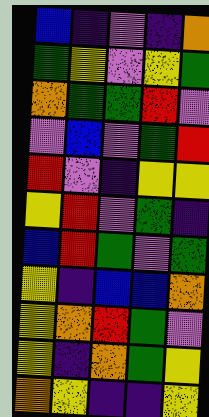[["blue", "indigo", "violet", "indigo", "orange"], ["green", "yellow", "violet", "yellow", "green"], ["orange", "green", "green", "red", "violet"], ["violet", "blue", "violet", "green", "red"], ["red", "violet", "indigo", "yellow", "yellow"], ["yellow", "red", "violet", "green", "indigo"], ["blue", "red", "green", "violet", "green"], ["yellow", "indigo", "blue", "blue", "orange"], ["yellow", "orange", "red", "green", "violet"], ["yellow", "indigo", "orange", "green", "yellow"], ["orange", "yellow", "indigo", "indigo", "yellow"]]